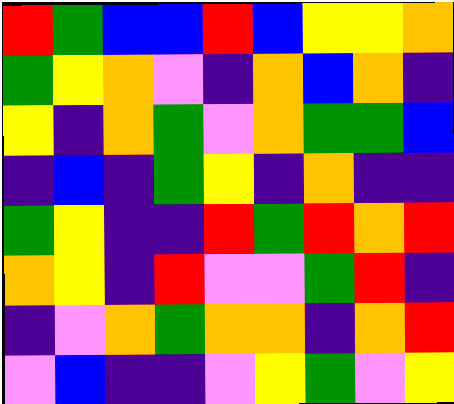[["red", "green", "blue", "blue", "red", "blue", "yellow", "yellow", "orange"], ["green", "yellow", "orange", "violet", "indigo", "orange", "blue", "orange", "indigo"], ["yellow", "indigo", "orange", "green", "violet", "orange", "green", "green", "blue"], ["indigo", "blue", "indigo", "green", "yellow", "indigo", "orange", "indigo", "indigo"], ["green", "yellow", "indigo", "indigo", "red", "green", "red", "orange", "red"], ["orange", "yellow", "indigo", "red", "violet", "violet", "green", "red", "indigo"], ["indigo", "violet", "orange", "green", "orange", "orange", "indigo", "orange", "red"], ["violet", "blue", "indigo", "indigo", "violet", "yellow", "green", "violet", "yellow"]]